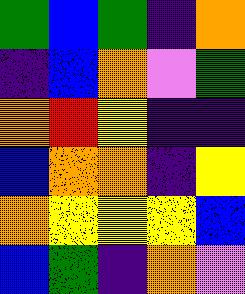[["green", "blue", "green", "indigo", "orange"], ["indigo", "blue", "orange", "violet", "green"], ["orange", "red", "yellow", "indigo", "indigo"], ["blue", "orange", "orange", "indigo", "yellow"], ["orange", "yellow", "yellow", "yellow", "blue"], ["blue", "green", "indigo", "orange", "violet"]]